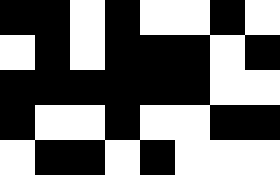[["black", "black", "white", "black", "white", "white", "black", "white"], ["white", "black", "white", "black", "black", "black", "white", "black"], ["black", "black", "black", "black", "black", "black", "white", "white"], ["black", "white", "white", "black", "white", "white", "black", "black"], ["white", "black", "black", "white", "black", "white", "white", "white"]]